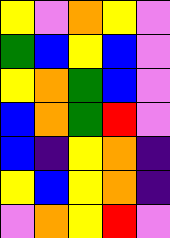[["yellow", "violet", "orange", "yellow", "violet"], ["green", "blue", "yellow", "blue", "violet"], ["yellow", "orange", "green", "blue", "violet"], ["blue", "orange", "green", "red", "violet"], ["blue", "indigo", "yellow", "orange", "indigo"], ["yellow", "blue", "yellow", "orange", "indigo"], ["violet", "orange", "yellow", "red", "violet"]]